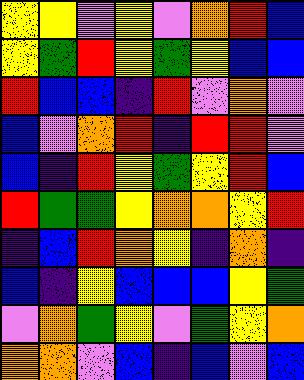[["yellow", "yellow", "violet", "yellow", "violet", "orange", "red", "blue"], ["yellow", "green", "red", "yellow", "green", "yellow", "blue", "blue"], ["red", "blue", "blue", "indigo", "red", "violet", "orange", "violet"], ["blue", "violet", "orange", "red", "indigo", "red", "red", "violet"], ["blue", "indigo", "red", "yellow", "green", "yellow", "red", "blue"], ["red", "green", "green", "yellow", "orange", "orange", "yellow", "red"], ["indigo", "blue", "red", "orange", "yellow", "indigo", "orange", "indigo"], ["blue", "indigo", "yellow", "blue", "blue", "blue", "yellow", "green"], ["violet", "orange", "green", "yellow", "violet", "green", "yellow", "orange"], ["orange", "orange", "violet", "blue", "indigo", "blue", "violet", "blue"]]